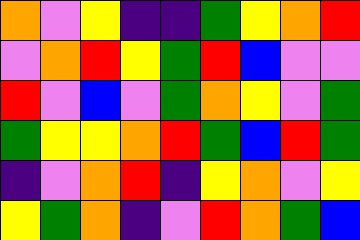[["orange", "violet", "yellow", "indigo", "indigo", "green", "yellow", "orange", "red"], ["violet", "orange", "red", "yellow", "green", "red", "blue", "violet", "violet"], ["red", "violet", "blue", "violet", "green", "orange", "yellow", "violet", "green"], ["green", "yellow", "yellow", "orange", "red", "green", "blue", "red", "green"], ["indigo", "violet", "orange", "red", "indigo", "yellow", "orange", "violet", "yellow"], ["yellow", "green", "orange", "indigo", "violet", "red", "orange", "green", "blue"]]